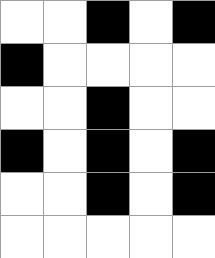[["white", "white", "black", "white", "black"], ["black", "white", "white", "white", "white"], ["white", "white", "black", "white", "white"], ["black", "white", "black", "white", "black"], ["white", "white", "black", "white", "black"], ["white", "white", "white", "white", "white"]]